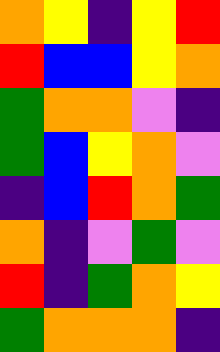[["orange", "yellow", "indigo", "yellow", "red"], ["red", "blue", "blue", "yellow", "orange"], ["green", "orange", "orange", "violet", "indigo"], ["green", "blue", "yellow", "orange", "violet"], ["indigo", "blue", "red", "orange", "green"], ["orange", "indigo", "violet", "green", "violet"], ["red", "indigo", "green", "orange", "yellow"], ["green", "orange", "orange", "orange", "indigo"]]